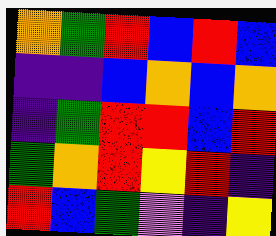[["orange", "green", "red", "blue", "red", "blue"], ["indigo", "indigo", "blue", "orange", "blue", "orange"], ["indigo", "green", "red", "red", "blue", "red"], ["green", "orange", "red", "yellow", "red", "indigo"], ["red", "blue", "green", "violet", "indigo", "yellow"]]